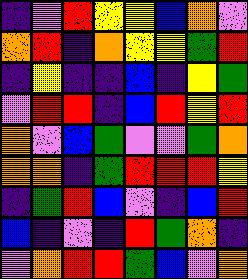[["indigo", "violet", "red", "yellow", "yellow", "blue", "orange", "violet"], ["orange", "red", "indigo", "orange", "yellow", "yellow", "green", "red"], ["indigo", "yellow", "indigo", "indigo", "blue", "indigo", "yellow", "green"], ["violet", "red", "red", "indigo", "blue", "red", "yellow", "red"], ["orange", "violet", "blue", "green", "violet", "violet", "green", "orange"], ["orange", "orange", "indigo", "green", "red", "red", "red", "yellow"], ["indigo", "green", "red", "blue", "violet", "indigo", "blue", "red"], ["blue", "indigo", "violet", "indigo", "red", "green", "orange", "indigo"], ["violet", "orange", "red", "red", "green", "blue", "violet", "orange"]]